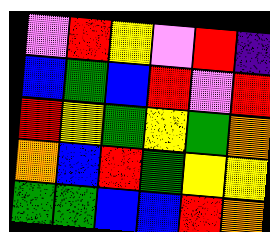[["violet", "red", "yellow", "violet", "red", "indigo"], ["blue", "green", "blue", "red", "violet", "red"], ["red", "yellow", "green", "yellow", "green", "orange"], ["orange", "blue", "red", "green", "yellow", "yellow"], ["green", "green", "blue", "blue", "red", "orange"]]